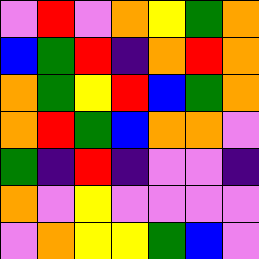[["violet", "red", "violet", "orange", "yellow", "green", "orange"], ["blue", "green", "red", "indigo", "orange", "red", "orange"], ["orange", "green", "yellow", "red", "blue", "green", "orange"], ["orange", "red", "green", "blue", "orange", "orange", "violet"], ["green", "indigo", "red", "indigo", "violet", "violet", "indigo"], ["orange", "violet", "yellow", "violet", "violet", "violet", "violet"], ["violet", "orange", "yellow", "yellow", "green", "blue", "violet"]]